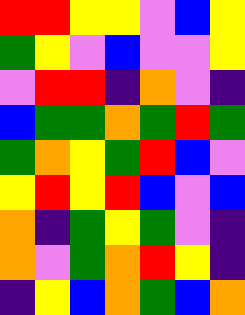[["red", "red", "yellow", "yellow", "violet", "blue", "yellow"], ["green", "yellow", "violet", "blue", "violet", "violet", "yellow"], ["violet", "red", "red", "indigo", "orange", "violet", "indigo"], ["blue", "green", "green", "orange", "green", "red", "green"], ["green", "orange", "yellow", "green", "red", "blue", "violet"], ["yellow", "red", "yellow", "red", "blue", "violet", "blue"], ["orange", "indigo", "green", "yellow", "green", "violet", "indigo"], ["orange", "violet", "green", "orange", "red", "yellow", "indigo"], ["indigo", "yellow", "blue", "orange", "green", "blue", "orange"]]